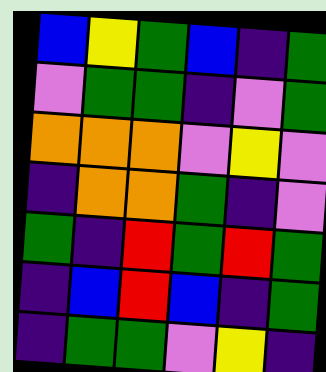[["blue", "yellow", "green", "blue", "indigo", "green"], ["violet", "green", "green", "indigo", "violet", "green"], ["orange", "orange", "orange", "violet", "yellow", "violet"], ["indigo", "orange", "orange", "green", "indigo", "violet"], ["green", "indigo", "red", "green", "red", "green"], ["indigo", "blue", "red", "blue", "indigo", "green"], ["indigo", "green", "green", "violet", "yellow", "indigo"]]